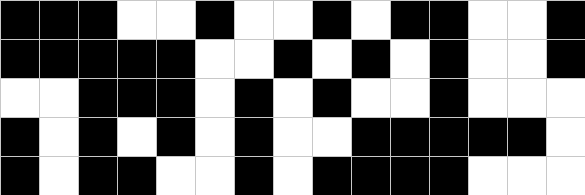[["black", "black", "black", "white", "white", "black", "white", "white", "black", "white", "black", "black", "white", "white", "black"], ["black", "black", "black", "black", "black", "white", "white", "black", "white", "black", "white", "black", "white", "white", "black"], ["white", "white", "black", "black", "black", "white", "black", "white", "black", "white", "white", "black", "white", "white", "white"], ["black", "white", "black", "white", "black", "white", "black", "white", "white", "black", "black", "black", "black", "black", "white"], ["black", "white", "black", "black", "white", "white", "black", "white", "black", "black", "black", "black", "white", "white", "white"]]